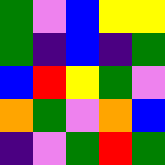[["green", "violet", "blue", "yellow", "yellow"], ["green", "indigo", "blue", "indigo", "green"], ["blue", "red", "yellow", "green", "violet"], ["orange", "green", "violet", "orange", "blue"], ["indigo", "violet", "green", "red", "green"]]